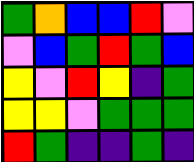[["green", "orange", "blue", "blue", "red", "violet"], ["violet", "blue", "green", "red", "green", "blue"], ["yellow", "violet", "red", "yellow", "indigo", "green"], ["yellow", "yellow", "violet", "green", "green", "green"], ["red", "green", "indigo", "indigo", "green", "indigo"]]